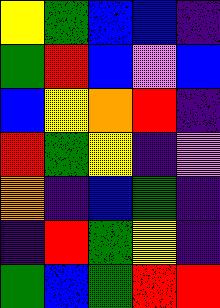[["yellow", "green", "blue", "blue", "indigo"], ["green", "red", "blue", "violet", "blue"], ["blue", "yellow", "orange", "red", "indigo"], ["red", "green", "yellow", "indigo", "violet"], ["orange", "indigo", "blue", "green", "indigo"], ["indigo", "red", "green", "yellow", "indigo"], ["green", "blue", "green", "red", "red"]]